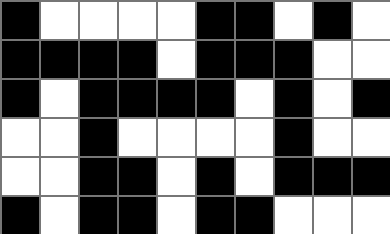[["black", "white", "white", "white", "white", "black", "black", "white", "black", "white"], ["black", "black", "black", "black", "white", "black", "black", "black", "white", "white"], ["black", "white", "black", "black", "black", "black", "white", "black", "white", "black"], ["white", "white", "black", "white", "white", "white", "white", "black", "white", "white"], ["white", "white", "black", "black", "white", "black", "white", "black", "black", "black"], ["black", "white", "black", "black", "white", "black", "black", "white", "white", "white"]]